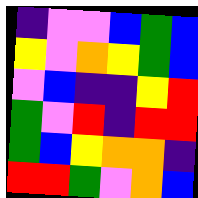[["indigo", "violet", "violet", "blue", "green", "blue"], ["yellow", "violet", "orange", "yellow", "green", "blue"], ["violet", "blue", "indigo", "indigo", "yellow", "red"], ["green", "violet", "red", "indigo", "red", "red"], ["green", "blue", "yellow", "orange", "orange", "indigo"], ["red", "red", "green", "violet", "orange", "blue"]]